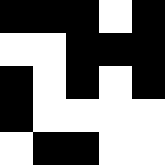[["black", "black", "black", "white", "black"], ["white", "white", "black", "black", "black"], ["black", "white", "black", "white", "black"], ["black", "white", "white", "white", "white"], ["white", "black", "black", "white", "white"]]